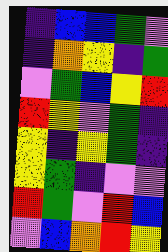[["indigo", "blue", "blue", "green", "violet"], ["indigo", "orange", "yellow", "indigo", "green"], ["violet", "green", "blue", "yellow", "red"], ["red", "yellow", "violet", "green", "indigo"], ["yellow", "indigo", "yellow", "green", "indigo"], ["yellow", "green", "indigo", "violet", "violet"], ["red", "green", "violet", "red", "blue"], ["violet", "blue", "orange", "red", "yellow"]]